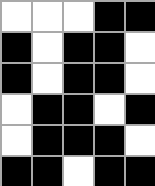[["white", "white", "white", "black", "black"], ["black", "white", "black", "black", "white"], ["black", "white", "black", "black", "white"], ["white", "black", "black", "white", "black"], ["white", "black", "black", "black", "white"], ["black", "black", "white", "black", "black"]]